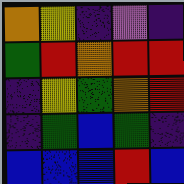[["orange", "yellow", "indigo", "violet", "indigo"], ["green", "red", "orange", "red", "red"], ["indigo", "yellow", "green", "orange", "red"], ["indigo", "green", "blue", "green", "indigo"], ["blue", "blue", "blue", "red", "blue"]]